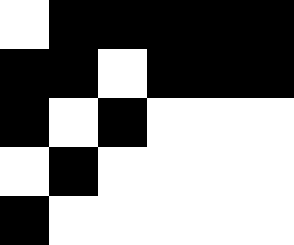[["white", "black", "black", "black", "black", "black"], ["black", "black", "white", "black", "black", "black"], ["black", "white", "black", "white", "white", "white"], ["white", "black", "white", "white", "white", "white"], ["black", "white", "white", "white", "white", "white"]]